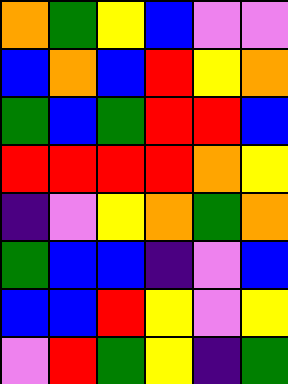[["orange", "green", "yellow", "blue", "violet", "violet"], ["blue", "orange", "blue", "red", "yellow", "orange"], ["green", "blue", "green", "red", "red", "blue"], ["red", "red", "red", "red", "orange", "yellow"], ["indigo", "violet", "yellow", "orange", "green", "orange"], ["green", "blue", "blue", "indigo", "violet", "blue"], ["blue", "blue", "red", "yellow", "violet", "yellow"], ["violet", "red", "green", "yellow", "indigo", "green"]]